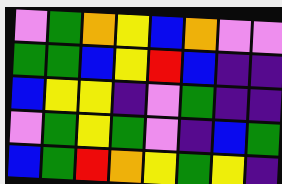[["violet", "green", "orange", "yellow", "blue", "orange", "violet", "violet"], ["green", "green", "blue", "yellow", "red", "blue", "indigo", "indigo"], ["blue", "yellow", "yellow", "indigo", "violet", "green", "indigo", "indigo"], ["violet", "green", "yellow", "green", "violet", "indigo", "blue", "green"], ["blue", "green", "red", "orange", "yellow", "green", "yellow", "indigo"]]